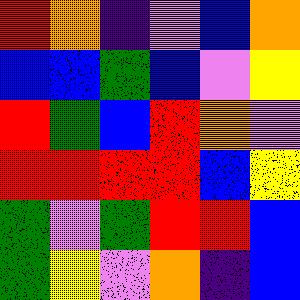[["red", "orange", "indigo", "violet", "blue", "orange"], ["blue", "blue", "green", "blue", "violet", "yellow"], ["red", "green", "blue", "red", "orange", "violet"], ["red", "red", "red", "red", "blue", "yellow"], ["green", "violet", "green", "red", "red", "blue"], ["green", "yellow", "violet", "orange", "indigo", "blue"]]